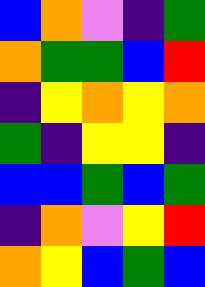[["blue", "orange", "violet", "indigo", "green"], ["orange", "green", "green", "blue", "red"], ["indigo", "yellow", "orange", "yellow", "orange"], ["green", "indigo", "yellow", "yellow", "indigo"], ["blue", "blue", "green", "blue", "green"], ["indigo", "orange", "violet", "yellow", "red"], ["orange", "yellow", "blue", "green", "blue"]]